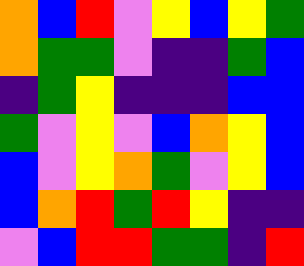[["orange", "blue", "red", "violet", "yellow", "blue", "yellow", "green"], ["orange", "green", "green", "violet", "indigo", "indigo", "green", "blue"], ["indigo", "green", "yellow", "indigo", "indigo", "indigo", "blue", "blue"], ["green", "violet", "yellow", "violet", "blue", "orange", "yellow", "blue"], ["blue", "violet", "yellow", "orange", "green", "violet", "yellow", "blue"], ["blue", "orange", "red", "green", "red", "yellow", "indigo", "indigo"], ["violet", "blue", "red", "red", "green", "green", "indigo", "red"]]